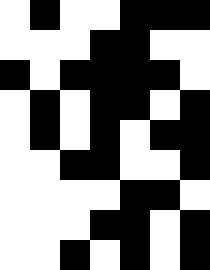[["white", "black", "white", "white", "black", "black", "black"], ["white", "white", "white", "black", "black", "white", "white"], ["black", "white", "black", "black", "black", "black", "white"], ["white", "black", "white", "black", "black", "white", "black"], ["white", "black", "white", "black", "white", "black", "black"], ["white", "white", "black", "black", "white", "white", "black"], ["white", "white", "white", "white", "black", "black", "white"], ["white", "white", "white", "black", "black", "white", "black"], ["white", "white", "black", "white", "black", "white", "black"]]